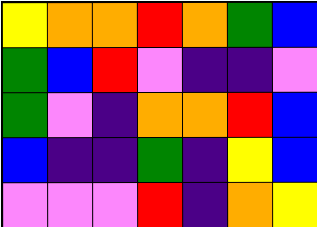[["yellow", "orange", "orange", "red", "orange", "green", "blue"], ["green", "blue", "red", "violet", "indigo", "indigo", "violet"], ["green", "violet", "indigo", "orange", "orange", "red", "blue"], ["blue", "indigo", "indigo", "green", "indigo", "yellow", "blue"], ["violet", "violet", "violet", "red", "indigo", "orange", "yellow"]]